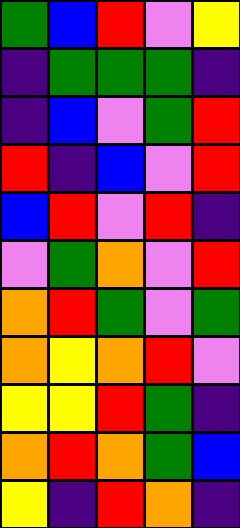[["green", "blue", "red", "violet", "yellow"], ["indigo", "green", "green", "green", "indigo"], ["indigo", "blue", "violet", "green", "red"], ["red", "indigo", "blue", "violet", "red"], ["blue", "red", "violet", "red", "indigo"], ["violet", "green", "orange", "violet", "red"], ["orange", "red", "green", "violet", "green"], ["orange", "yellow", "orange", "red", "violet"], ["yellow", "yellow", "red", "green", "indigo"], ["orange", "red", "orange", "green", "blue"], ["yellow", "indigo", "red", "orange", "indigo"]]